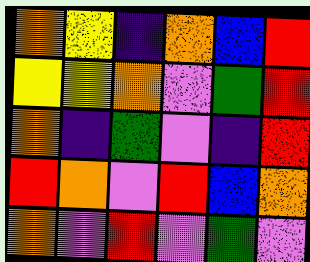[["orange", "yellow", "indigo", "orange", "blue", "red"], ["yellow", "yellow", "orange", "violet", "green", "red"], ["orange", "indigo", "green", "violet", "indigo", "red"], ["red", "orange", "violet", "red", "blue", "orange"], ["orange", "violet", "red", "violet", "green", "violet"]]